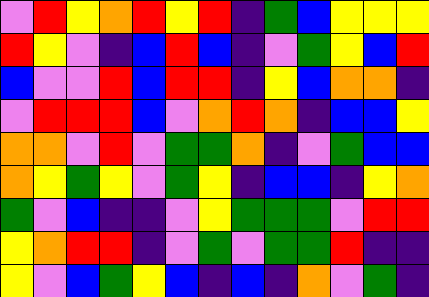[["violet", "red", "yellow", "orange", "red", "yellow", "red", "indigo", "green", "blue", "yellow", "yellow", "yellow"], ["red", "yellow", "violet", "indigo", "blue", "red", "blue", "indigo", "violet", "green", "yellow", "blue", "red"], ["blue", "violet", "violet", "red", "blue", "red", "red", "indigo", "yellow", "blue", "orange", "orange", "indigo"], ["violet", "red", "red", "red", "blue", "violet", "orange", "red", "orange", "indigo", "blue", "blue", "yellow"], ["orange", "orange", "violet", "red", "violet", "green", "green", "orange", "indigo", "violet", "green", "blue", "blue"], ["orange", "yellow", "green", "yellow", "violet", "green", "yellow", "indigo", "blue", "blue", "indigo", "yellow", "orange"], ["green", "violet", "blue", "indigo", "indigo", "violet", "yellow", "green", "green", "green", "violet", "red", "red"], ["yellow", "orange", "red", "red", "indigo", "violet", "green", "violet", "green", "green", "red", "indigo", "indigo"], ["yellow", "violet", "blue", "green", "yellow", "blue", "indigo", "blue", "indigo", "orange", "violet", "green", "indigo"]]